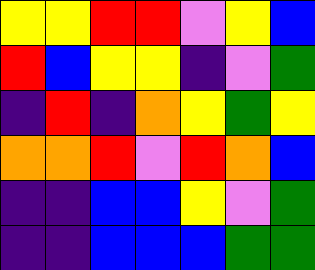[["yellow", "yellow", "red", "red", "violet", "yellow", "blue"], ["red", "blue", "yellow", "yellow", "indigo", "violet", "green"], ["indigo", "red", "indigo", "orange", "yellow", "green", "yellow"], ["orange", "orange", "red", "violet", "red", "orange", "blue"], ["indigo", "indigo", "blue", "blue", "yellow", "violet", "green"], ["indigo", "indigo", "blue", "blue", "blue", "green", "green"]]